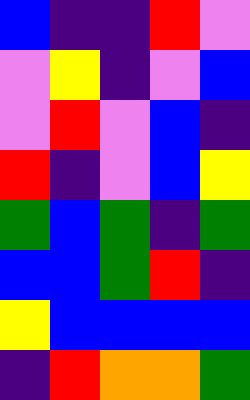[["blue", "indigo", "indigo", "red", "violet"], ["violet", "yellow", "indigo", "violet", "blue"], ["violet", "red", "violet", "blue", "indigo"], ["red", "indigo", "violet", "blue", "yellow"], ["green", "blue", "green", "indigo", "green"], ["blue", "blue", "green", "red", "indigo"], ["yellow", "blue", "blue", "blue", "blue"], ["indigo", "red", "orange", "orange", "green"]]